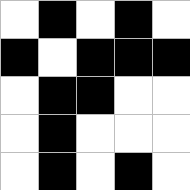[["white", "black", "white", "black", "white"], ["black", "white", "black", "black", "black"], ["white", "black", "black", "white", "white"], ["white", "black", "white", "white", "white"], ["white", "black", "white", "black", "white"]]